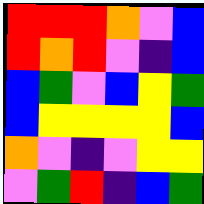[["red", "red", "red", "orange", "violet", "blue"], ["red", "orange", "red", "violet", "indigo", "blue"], ["blue", "green", "violet", "blue", "yellow", "green"], ["blue", "yellow", "yellow", "yellow", "yellow", "blue"], ["orange", "violet", "indigo", "violet", "yellow", "yellow"], ["violet", "green", "red", "indigo", "blue", "green"]]